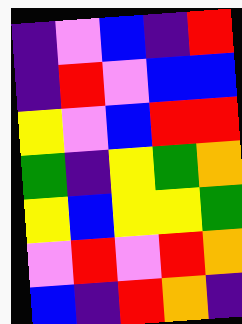[["indigo", "violet", "blue", "indigo", "red"], ["indigo", "red", "violet", "blue", "blue"], ["yellow", "violet", "blue", "red", "red"], ["green", "indigo", "yellow", "green", "orange"], ["yellow", "blue", "yellow", "yellow", "green"], ["violet", "red", "violet", "red", "orange"], ["blue", "indigo", "red", "orange", "indigo"]]